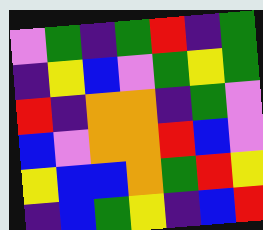[["violet", "green", "indigo", "green", "red", "indigo", "green"], ["indigo", "yellow", "blue", "violet", "green", "yellow", "green"], ["red", "indigo", "orange", "orange", "indigo", "green", "violet"], ["blue", "violet", "orange", "orange", "red", "blue", "violet"], ["yellow", "blue", "blue", "orange", "green", "red", "yellow"], ["indigo", "blue", "green", "yellow", "indigo", "blue", "red"]]